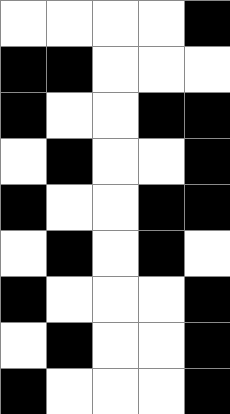[["white", "white", "white", "white", "black"], ["black", "black", "white", "white", "white"], ["black", "white", "white", "black", "black"], ["white", "black", "white", "white", "black"], ["black", "white", "white", "black", "black"], ["white", "black", "white", "black", "white"], ["black", "white", "white", "white", "black"], ["white", "black", "white", "white", "black"], ["black", "white", "white", "white", "black"]]